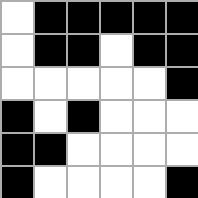[["white", "black", "black", "black", "black", "black"], ["white", "black", "black", "white", "black", "black"], ["white", "white", "white", "white", "white", "black"], ["black", "white", "black", "white", "white", "white"], ["black", "black", "white", "white", "white", "white"], ["black", "white", "white", "white", "white", "black"]]